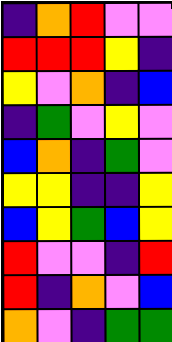[["indigo", "orange", "red", "violet", "violet"], ["red", "red", "red", "yellow", "indigo"], ["yellow", "violet", "orange", "indigo", "blue"], ["indigo", "green", "violet", "yellow", "violet"], ["blue", "orange", "indigo", "green", "violet"], ["yellow", "yellow", "indigo", "indigo", "yellow"], ["blue", "yellow", "green", "blue", "yellow"], ["red", "violet", "violet", "indigo", "red"], ["red", "indigo", "orange", "violet", "blue"], ["orange", "violet", "indigo", "green", "green"]]